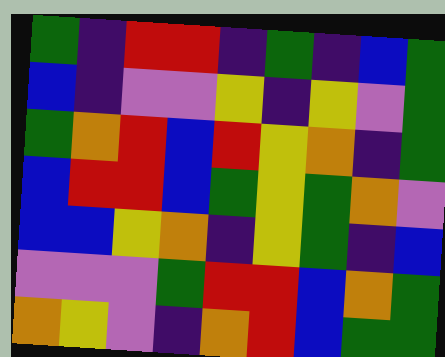[["green", "indigo", "red", "red", "indigo", "green", "indigo", "blue", "green"], ["blue", "indigo", "violet", "violet", "yellow", "indigo", "yellow", "violet", "green"], ["green", "orange", "red", "blue", "red", "yellow", "orange", "indigo", "green"], ["blue", "red", "red", "blue", "green", "yellow", "green", "orange", "violet"], ["blue", "blue", "yellow", "orange", "indigo", "yellow", "green", "indigo", "blue"], ["violet", "violet", "violet", "green", "red", "red", "blue", "orange", "green"], ["orange", "yellow", "violet", "indigo", "orange", "red", "blue", "green", "green"]]